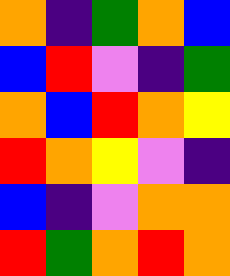[["orange", "indigo", "green", "orange", "blue"], ["blue", "red", "violet", "indigo", "green"], ["orange", "blue", "red", "orange", "yellow"], ["red", "orange", "yellow", "violet", "indigo"], ["blue", "indigo", "violet", "orange", "orange"], ["red", "green", "orange", "red", "orange"]]